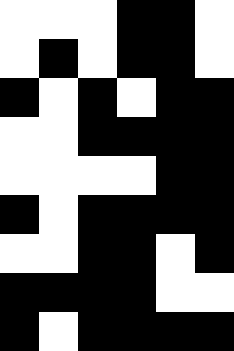[["white", "white", "white", "black", "black", "white"], ["white", "black", "white", "black", "black", "white"], ["black", "white", "black", "white", "black", "black"], ["white", "white", "black", "black", "black", "black"], ["white", "white", "white", "white", "black", "black"], ["black", "white", "black", "black", "black", "black"], ["white", "white", "black", "black", "white", "black"], ["black", "black", "black", "black", "white", "white"], ["black", "white", "black", "black", "black", "black"]]